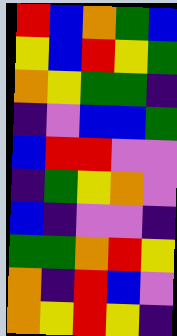[["red", "blue", "orange", "green", "blue"], ["yellow", "blue", "red", "yellow", "green"], ["orange", "yellow", "green", "green", "indigo"], ["indigo", "violet", "blue", "blue", "green"], ["blue", "red", "red", "violet", "violet"], ["indigo", "green", "yellow", "orange", "violet"], ["blue", "indigo", "violet", "violet", "indigo"], ["green", "green", "orange", "red", "yellow"], ["orange", "indigo", "red", "blue", "violet"], ["orange", "yellow", "red", "yellow", "indigo"]]